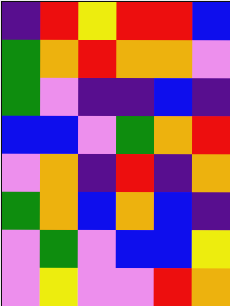[["indigo", "red", "yellow", "red", "red", "blue"], ["green", "orange", "red", "orange", "orange", "violet"], ["green", "violet", "indigo", "indigo", "blue", "indigo"], ["blue", "blue", "violet", "green", "orange", "red"], ["violet", "orange", "indigo", "red", "indigo", "orange"], ["green", "orange", "blue", "orange", "blue", "indigo"], ["violet", "green", "violet", "blue", "blue", "yellow"], ["violet", "yellow", "violet", "violet", "red", "orange"]]